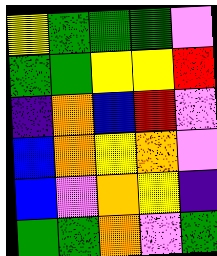[["yellow", "green", "green", "green", "violet"], ["green", "green", "yellow", "yellow", "red"], ["indigo", "orange", "blue", "red", "violet"], ["blue", "orange", "yellow", "orange", "violet"], ["blue", "violet", "orange", "yellow", "indigo"], ["green", "green", "orange", "violet", "green"]]